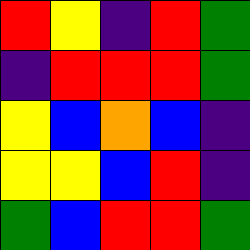[["red", "yellow", "indigo", "red", "green"], ["indigo", "red", "red", "red", "green"], ["yellow", "blue", "orange", "blue", "indigo"], ["yellow", "yellow", "blue", "red", "indigo"], ["green", "blue", "red", "red", "green"]]